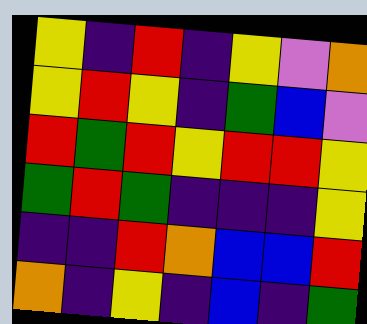[["yellow", "indigo", "red", "indigo", "yellow", "violet", "orange"], ["yellow", "red", "yellow", "indigo", "green", "blue", "violet"], ["red", "green", "red", "yellow", "red", "red", "yellow"], ["green", "red", "green", "indigo", "indigo", "indigo", "yellow"], ["indigo", "indigo", "red", "orange", "blue", "blue", "red"], ["orange", "indigo", "yellow", "indigo", "blue", "indigo", "green"]]